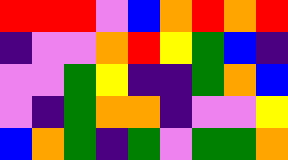[["red", "red", "red", "violet", "blue", "orange", "red", "orange", "red"], ["indigo", "violet", "violet", "orange", "red", "yellow", "green", "blue", "indigo"], ["violet", "violet", "green", "yellow", "indigo", "indigo", "green", "orange", "blue"], ["violet", "indigo", "green", "orange", "orange", "indigo", "violet", "violet", "yellow"], ["blue", "orange", "green", "indigo", "green", "violet", "green", "green", "orange"]]